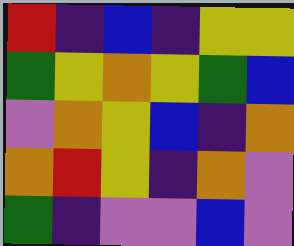[["red", "indigo", "blue", "indigo", "yellow", "yellow"], ["green", "yellow", "orange", "yellow", "green", "blue"], ["violet", "orange", "yellow", "blue", "indigo", "orange"], ["orange", "red", "yellow", "indigo", "orange", "violet"], ["green", "indigo", "violet", "violet", "blue", "violet"]]